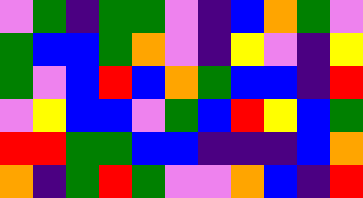[["violet", "green", "indigo", "green", "green", "violet", "indigo", "blue", "orange", "green", "violet"], ["green", "blue", "blue", "green", "orange", "violet", "indigo", "yellow", "violet", "indigo", "yellow"], ["green", "violet", "blue", "red", "blue", "orange", "green", "blue", "blue", "indigo", "red"], ["violet", "yellow", "blue", "blue", "violet", "green", "blue", "red", "yellow", "blue", "green"], ["red", "red", "green", "green", "blue", "blue", "indigo", "indigo", "indigo", "blue", "orange"], ["orange", "indigo", "green", "red", "green", "violet", "violet", "orange", "blue", "indigo", "red"]]